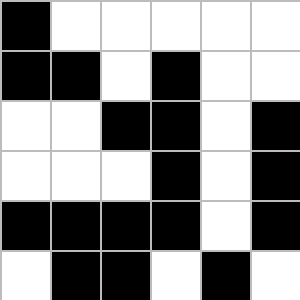[["black", "white", "white", "white", "white", "white"], ["black", "black", "white", "black", "white", "white"], ["white", "white", "black", "black", "white", "black"], ["white", "white", "white", "black", "white", "black"], ["black", "black", "black", "black", "white", "black"], ["white", "black", "black", "white", "black", "white"]]